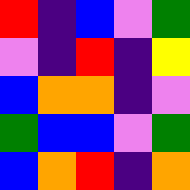[["red", "indigo", "blue", "violet", "green"], ["violet", "indigo", "red", "indigo", "yellow"], ["blue", "orange", "orange", "indigo", "violet"], ["green", "blue", "blue", "violet", "green"], ["blue", "orange", "red", "indigo", "orange"]]